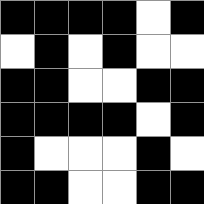[["black", "black", "black", "black", "white", "black"], ["white", "black", "white", "black", "white", "white"], ["black", "black", "white", "white", "black", "black"], ["black", "black", "black", "black", "white", "black"], ["black", "white", "white", "white", "black", "white"], ["black", "black", "white", "white", "black", "black"]]